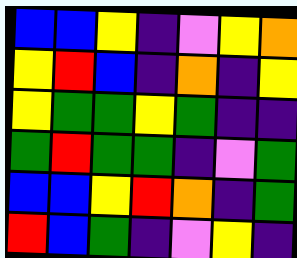[["blue", "blue", "yellow", "indigo", "violet", "yellow", "orange"], ["yellow", "red", "blue", "indigo", "orange", "indigo", "yellow"], ["yellow", "green", "green", "yellow", "green", "indigo", "indigo"], ["green", "red", "green", "green", "indigo", "violet", "green"], ["blue", "blue", "yellow", "red", "orange", "indigo", "green"], ["red", "blue", "green", "indigo", "violet", "yellow", "indigo"]]